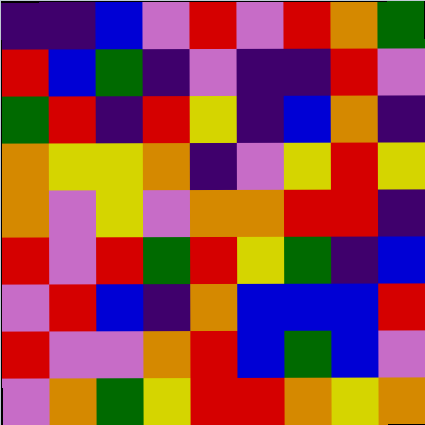[["indigo", "indigo", "blue", "violet", "red", "violet", "red", "orange", "green"], ["red", "blue", "green", "indigo", "violet", "indigo", "indigo", "red", "violet"], ["green", "red", "indigo", "red", "yellow", "indigo", "blue", "orange", "indigo"], ["orange", "yellow", "yellow", "orange", "indigo", "violet", "yellow", "red", "yellow"], ["orange", "violet", "yellow", "violet", "orange", "orange", "red", "red", "indigo"], ["red", "violet", "red", "green", "red", "yellow", "green", "indigo", "blue"], ["violet", "red", "blue", "indigo", "orange", "blue", "blue", "blue", "red"], ["red", "violet", "violet", "orange", "red", "blue", "green", "blue", "violet"], ["violet", "orange", "green", "yellow", "red", "red", "orange", "yellow", "orange"]]